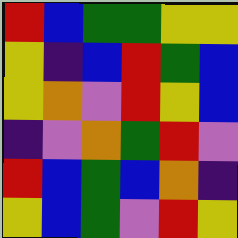[["red", "blue", "green", "green", "yellow", "yellow"], ["yellow", "indigo", "blue", "red", "green", "blue"], ["yellow", "orange", "violet", "red", "yellow", "blue"], ["indigo", "violet", "orange", "green", "red", "violet"], ["red", "blue", "green", "blue", "orange", "indigo"], ["yellow", "blue", "green", "violet", "red", "yellow"]]